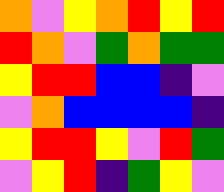[["orange", "violet", "yellow", "orange", "red", "yellow", "red"], ["red", "orange", "violet", "green", "orange", "green", "green"], ["yellow", "red", "red", "blue", "blue", "indigo", "violet"], ["violet", "orange", "blue", "blue", "blue", "blue", "indigo"], ["yellow", "red", "red", "yellow", "violet", "red", "green"], ["violet", "yellow", "red", "indigo", "green", "yellow", "violet"]]